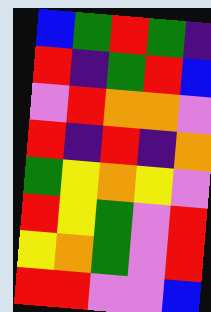[["blue", "green", "red", "green", "indigo"], ["red", "indigo", "green", "red", "blue"], ["violet", "red", "orange", "orange", "violet"], ["red", "indigo", "red", "indigo", "orange"], ["green", "yellow", "orange", "yellow", "violet"], ["red", "yellow", "green", "violet", "red"], ["yellow", "orange", "green", "violet", "red"], ["red", "red", "violet", "violet", "blue"]]